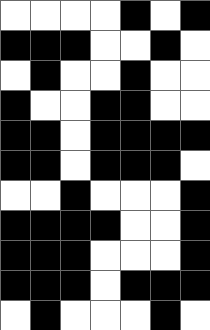[["white", "white", "white", "white", "black", "white", "black"], ["black", "black", "black", "white", "white", "black", "white"], ["white", "black", "white", "white", "black", "white", "white"], ["black", "white", "white", "black", "black", "white", "white"], ["black", "black", "white", "black", "black", "black", "black"], ["black", "black", "white", "black", "black", "black", "white"], ["white", "white", "black", "white", "white", "white", "black"], ["black", "black", "black", "black", "white", "white", "black"], ["black", "black", "black", "white", "white", "white", "black"], ["black", "black", "black", "white", "black", "black", "black"], ["white", "black", "white", "white", "white", "black", "white"]]